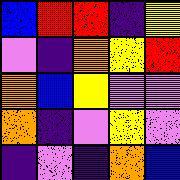[["blue", "red", "red", "indigo", "yellow"], ["violet", "indigo", "orange", "yellow", "red"], ["orange", "blue", "yellow", "violet", "violet"], ["orange", "indigo", "violet", "yellow", "violet"], ["indigo", "violet", "indigo", "orange", "blue"]]